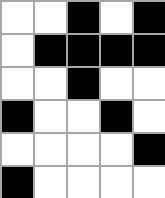[["white", "white", "black", "white", "black"], ["white", "black", "black", "black", "black"], ["white", "white", "black", "white", "white"], ["black", "white", "white", "black", "white"], ["white", "white", "white", "white", "black"], ["black", "white", "white", "white", "white"]]